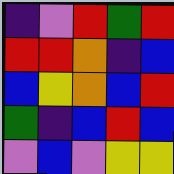[["indigo", "violet", "red", "green", "red"], ["red", "red", "orange", "indigo", "blue"], ["blue", "yellow", "orange", "blue", "red"], ["green", "indigo", "blue", "red", "blue"], ["violet", "blue", "violet", "yellow", "yellow"]]